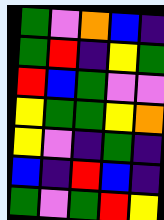[["green", "violet", "orange", "blue", "indigo"], ["green", "red", "indigo", "yellow", "green"], ["red", "blue", "green", "violet", "violet"], ["yellow", "green", "green", "yellow", "orange"], ["yellow", "violet", "indigo", "green", "indigo"], ["blue", "indigo", "red", "blue", "indigo"], ["green", "violet", "green", "red", "yellow"]]